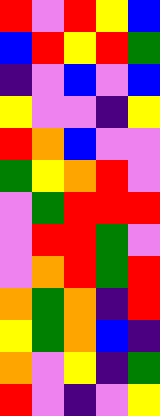[["red", "violet", "red", "yellow", "blue"], ["blue", "red", "yellow", "red", "green"], ["indigo", "violet", "blue", "violet", "blue"], ["yellow", "violet", "violet", "indigo", "yellow"], ["red", "orange", "blue", "violet", "violet"], ["green", "yellow", "orange", "red", "violet"], ["violet", "green", "red", "red", "red"], ["violet", "red", "red", "green", "violet"], ["violet", "orange", "red", "green", "red"], ["orange", "green", "orange", "indigo", "red"], ["yellow", "green", "orange", "blue", "indigo"], ["orange", "violet", "yellow", "indigo", "green"], ["red", "violet", "indigo", "violet", "yellow"]]